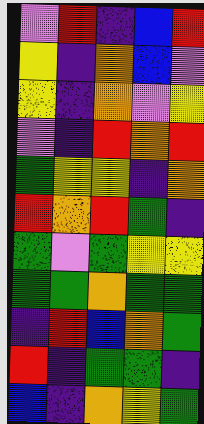[["violet", "red", "indigo", "blue", "red"], ["yellow", "indigo", "orange", "blue", "violet"], ["yellow", "indigo", "orange", "violet", "yellow"], ["violet", "indigo", "red", "orange", "red"], ["green", "yellow", "yellow", "indigo", "orange"], ["red", "orange", "red", "green", "indigo"], ["green", "violet", "green", "yellow", "yellow"], ["green", "green", "orange", "green", "green"], ["indigo", "red", "blue", "orange", "green"], ["red", "indigo", "green", "green", "indigo"], ["blue", "indigo", "orange", "yellow", "green"]]